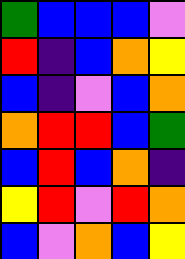[["green", "blue", "blue", "blue", "violet"], ["red", "indigo", "blue", "orange", "yellow"], ["blue", "indigo", "violet", "blue", "orange"], ["orange", "red", "red", "blue", "green"], ["blue", "red", "blue", "orange", "indigo"], ["yellow", "red", "violet", "red", "orange"], ["blue", "violet", "orange", "blue", "yellow"]]